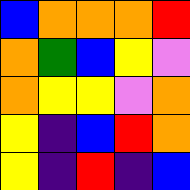[["blue", "orange", "orange", "orange", "red"], ["orange", "green", "blue", "yellow", "violet"], ["orange", "yellow", "yellow", "violet", "orange"], ["yellow", "indigo", "blue", "red", "orange"], ["yellow", "indigo", "red", "indigo", "blue"]]